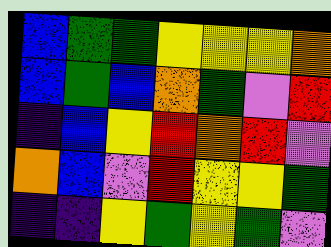[["blue", "green", "green", "yellow", "yellow", "yellow", "orange"], ["blue", "green", "blue", "orange", "green", "violet", "red"], ["indigo", "blue", "yellow", "red", "orange", "red", "violet"], ["orange", "blue", "violet", "red", "yellow", "yellow", "green"], ["indigo", "indigo", "yellow", "green", "yellow", "green", "violet"]]